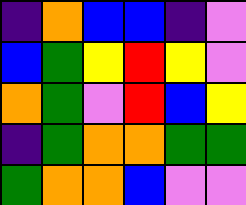[["indigo", "orange", "blue", "blue", "indigo", "violet"], ["blue", "green", "yellow", "red", "yellow", "violet"], ["orange", "green", "violet", "red", "blue", "yellow"], ["indigo", "green", "orange", "orange", "green", "green"], ["green", "orange", "orange", "blue", "violet", "violet"]]